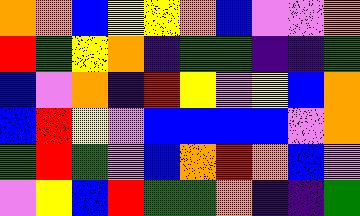[["orange", "orange", "blue", "yellow", "yellow", "orange", "blue", "violet", "violet", "orange"], ["red", "green", "yellow", "orange", "indigo", "green", "green", "indigo", "indigo", "green"], ["blue", "violet", "orange", "indigo", "red", "yellow", "violet", "yellow", "blue", "orange"], ["blue", "red", "yellow", "violet", "blue", "blue", "blue", "blue", "violet", "orange"], ["green", "red", "green", "violet", "blue", "orange", "red", "orange", "blue", "violet"], ["violet", "yellow", "blue", "red", "green", "green", "orange", "indigo", "indigo", "green"]]